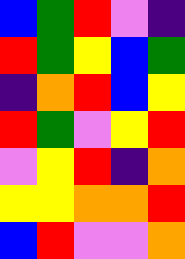[["blue", "green", "red", "violet", "indigo"], ["red", "green", "yellow", "blue", "green"], ["indigo", "orange", "red", "blue", "yellow"], ["red", "green", "violet", "yellow", "red"], ["violet", "yellow", "red", "indigo", "orange"], ["yellow", "yellow", "orange", "orange", "red"], ["blue", "red", "violet", "violet", "orange"]]